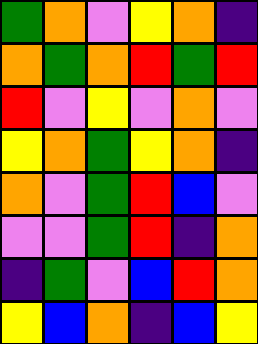[["green", "orange", "violet", "yellow", "orange", "indigo"], ["orange", "green", "orange", "red", "green", "red"], ["red", "violet", "yellow", "violet", "orange", "violet"], ["yellow", "orange", "green", "yellow", "orange", "indigo"], ["orange", "violet", "green", "red", "blue", "violet"], ["violet", "violet", "green", "red", "indigo", "orange"], ["indigo", "green", "violet", "blue", "red", "orange"], ["yellow", "blue", "orange", "indigo", "blue", "yellow"]]